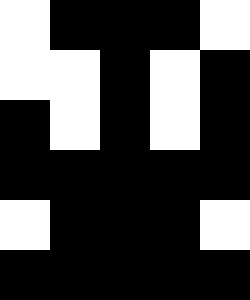[["white", "black", "black", "black", "white"], ["white", "white", "black", "white", "black"], ["black", "white", "black", "white", "black"], ["black", "black", "black", "black", "black"], ["white", "black", "black", "black", "white"], ["black", "black", "black", "black", "black"]]